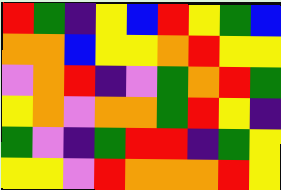[["red", "green", "indigo", "yellow", "blue", "red", "yellow", "green", "blue"], ["orange", "orange", "blue", "yellow", "yellow", "orange", "red", "yellow", "yellow"], ["violet", "orange", "red", "indigo", "violet", "green", "orange", "red", "green"], ["yellow", "orange", "violet", "orange", "orange", "green", "red", "yellow", "indigo"], ["green", "violet", "indigo", "green", "red", "red", "indigo", "green", "yellow"], ["yellow", "yellow", "violet", "red", "orange", "orange", "orange", "red", "yellow"]]